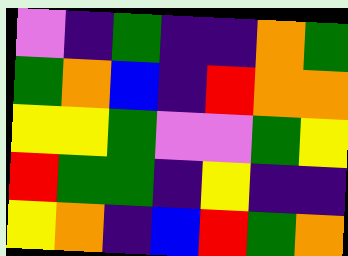[["violet", "indigo", "green", "indigo", "indigo", "orange", "green"], ["green", "orange", "blue", "indigo", "red", "orange", "orange"], ["yellow", "yellow", "green", "violet", "violet", "green", "yellow"], ["red", "green", "green", "indigo", "yellow", "indigo", "indigo"], ["yellow", "orange", "indigo", "blue", "red", "green", "orange"]]